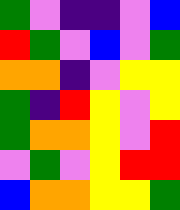[["green", "violet", "indigo", "indigo", "violet", "blue"], ["red", "green", "violet", "blue", "violet", "green"], ["orange", "orange", "indigo", "violet", "yellow", "yellow"], ["green", "indigo", "red", "yellow", "violet", "yellow"], ["green", "orange", "orange", "yellow", "violet", "red"], ["violet", "green", "violet", "yellow", "red", "red"], ["blue", "orange", "orange", "yellow", "yellow", "green"]]